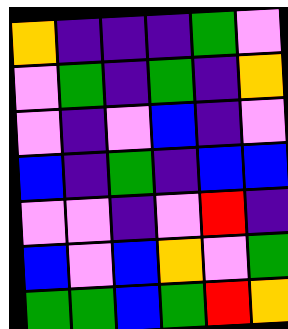[["orange", "indigo", "indigo", "indigo", "green", "violet"], ["violet", "green", "indigo", "green", "indigo", "orange"], ["violet", "indigo", "violet", "blue", "indigo", "violet"], ["blue", "indigo", "green", "indigo", "blue", "blue"], ["violet", "violet", "indigo", "violet", "red", "indigo"], ["blue", "violet", "blue", "orange", "violet", "green"], ["green", "green", "blue", "green", "red", "orange"]]